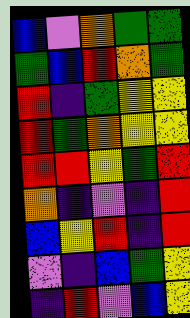[["blue", "violet", "orange", "green", "green"], ["green", "blue", "red", "orange", "green"], ["red", "indigo", "green", "yellow", "yellow"], ["red", "green", "orange", "yellow", "yellow"], ["red", "red", "yellow", "green", "red"], ["orange", "indigo", "violet", "indigo", "red"], ["blue", "yellow", "red", "indigo", "red"], ["violet", "indigo", "blue", "green", "yellow"], ["indigo", "red", "violet", "blue", "yellow"]]